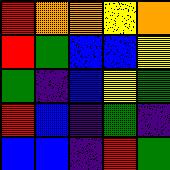[["red", "orange", "orange", "yellow", "orange"], ["red", "green", "blue", "blue", "yellow"], ["green", "indigo", "blue", "yellow", "green"], ["red", "blue", "indigo", "green", "indigo"], ["blue", "blue", "indigo", "red", "green"]]